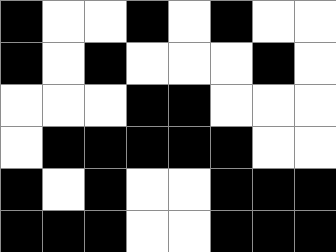[["black", "white", "white", "black", "white", "black", "white", "white"], ["black", "white", "black", "white", "white", "white", "black", "white"], ["white", "white", "white", "black", "black", "white", "white", "white"], ["white", "black", "black", "black", "black", "black", "white", "white"], ["black", "white", "black", "white", "white", "black", "black", "black"], ["black", "black", "black", "white", "white", "black", "black", "black"]]